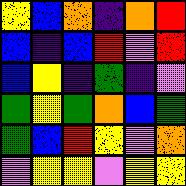[["yellow", "blue", "orange", "indigo", "orange", "red"], ["blue", "indigo", "blue", "red", "violet", "red"], ["blue", "yellow", "indigo", "green", "indigo", "violet"], ["green", "yellow", "green", "orange", "blue", "green"], ["green", "blue", "red", "yellow", "violet", "orange"], ["violet", "yellow", "yellow", "violet", "yellow", "yellow"]]